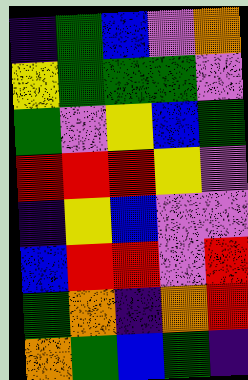[["indigo", "green", "blue", "violet", "orange"], ["yellow", "green", "green", "green", "violet"], ["green", "violet", "yellow", "blue", "green"], ["red", "red", "red", "yellow", "violet"], ["indigo", "yellow", "blue", "violet", "violet"], ["blue", "red", "red", "violet", "red"], ["green", "orange", "indigo", "orange", "red"], ["orange", "green", "blue", "green", "indigo"]]